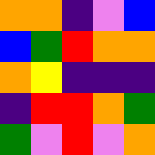[["orange", "orange", "indigo", "violet", "blue"], ["blue", "green", "red", "orange", "orange"], ["orange", "yellow", "indigo", "indigo", "indigo"], ["indigo", "red", "red", "orange", "green"], ["green", "violet", "red", "violet", "orange"]]